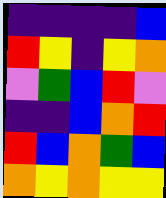[["indigo", "indigo", "indigo", "indigo", "blue"], ["red", "yellow", "indigo", "yellow", "orange"], ["violet", "green", "blue", "red", "violet"], ["indigo", "indigo", "blue", "orange", "red"], ["red", "blue", "orange", "green", "blue"], ["orange", "yellow", "orange", "yellow", "yellow"]]